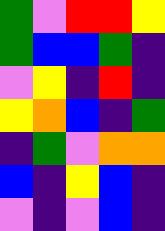[["green", "violet", "red", "red", "yellow"], ["green", "blue", "blue", "green", "indigo"], ["violet", "yellow", "indigo", "red", "indigo"], ["yellow", "orange", "blue", "indigo", "green"], ["indigo", "green", "violet", "orange", "orange"], ["blue", "indigo", "yellow", "blue", "indigo"], ["violet", "indigo", "violet", "blue", "indigo"]]